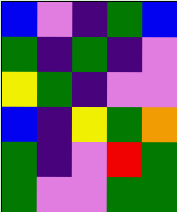[["blue", "violet", "indigo", "green", "blue"], ["green", "indigo", "green", "indigo", "violet"], ["yellow", "green", "indigo", "violet", "violet"], ["blue", "indigo", "yellow", "green", "orange"], ["green", "indigo", "violet", "red", "green"], ["green", "violet", "violet", "green", "green"]]